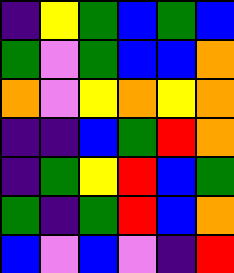[["indigo", "yellow", "green", "blue", "green", "blue"], ["green", "violet", "green", "blue", "blue", "orange"], ["orange", "violet", "yellow", "orange", "yellow", "orange"], ["indigo", "indigo", "blue", "green", "red", "orange"], ["indigo", "green", "yellow", "red", "blue", "green"], ["green", "indigo", "green", "red", "blue", "orange"], ["blue", "violet", "blue", "violet", "indigo", "red"]]